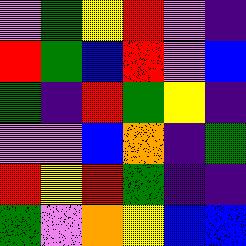[["violet", "green", "yellow", "red", "violet", "indigo"], ["red", "green", "blue", "red", "violet", "blue"], ["green", "indigo", "red", "green", "yellow", "indigo"], ["violet", "violet", "blue", "orange", "indigo", "green"], ["red", "yellow", "red", "green", "indigo", "indigo"], ["green", "violet", "orange", "yellow", "blue", "blue"]]